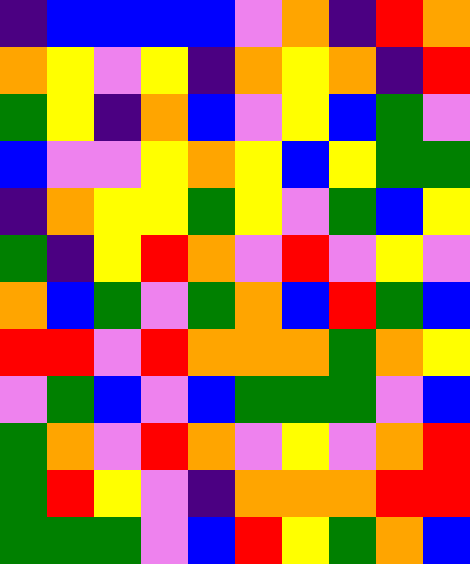[["indigo", "blue", "blue", "blue", "blue", "violet", "orange", "indigo", "red", "orange"], ["orange", "yellow", "violet", "yellow", "indigo", "orange", "yellow", "orange", "indigo", "red"], ["green", "yellow", "indigo", "orange", "blue", "violet", "yellow", "blue", "green", "violet"], ["blue", "violet", "violet", "yellow", "orange", "yellow", "blue", "yellow", "green", "green"], ["indigo", "orange", "yellow", "yellow", "green", "yellow", "violet", "green", "blue", "yellow"], ["green", "indigo", "yellow", "red", "orange", "violet", "red", "violet", "yellow", "violet"], ["orange", "blue", "green", "violet", "green", "orange", "blue", "red", "green", "blue"], ["red", "red", "violet", "red", "orange", "orange", "orange", "green", "orange", "yellow"], ["violet", "green", "blue", "violet", "blue", "green", "green", "green", "violet", "blue"], ["green", "orange", "violet", "red", "orange", "violet", "yellow", "violet", "orange", "red"], ["green", "red", "yellow", "violet", "indigo", "orange", "orange", "orange", "red", "red"], ["green", "green", "green", "violet", "blue", "red", "yellow", "green", "orange", "blue"]]